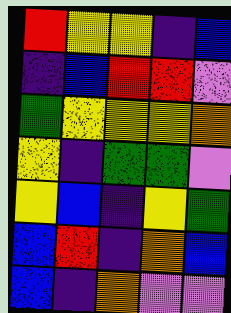[["red", "yellow", "yellow", "indigo", "blue"], ["indigo", "blue", "red", "red", "violet"], ["green", "yellow", "yellow", "yellow", "orange"], ["yellow", "indigo", "green", "green", "violet"], ["yellow", "blue", "indigo", "yellow", "green"], ["blue", "red", "indigo", "orange", "blue"], ["blue", "indigo", "orange", "violet", "violet"]]